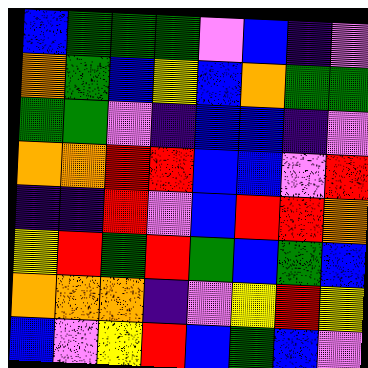[["blue", "green", "green", "green", "violet", "blue", "indigo", "violet"], ["orange", "green", "blue", "yellow", "blue", "orange", "green", "green"], ["green", "green", "violet", "indigo", "blue", "blue", "indigo", "violet"], ["orange", "orange", "red", "red", "blue", "blue", "violet", "red"], ["indigo", "indigo", "red", "violet", "blue", "red", "red", "orange"], ["yellow", "red", "green", "red", "green", "blue", "green", "blue"], ["orange", "orange", "orange", "indigo", "violet", "yellow", "red", "yellow"], ["blue", "violet", "yellow", "red", "blue", "green", "blue", "violet"]]